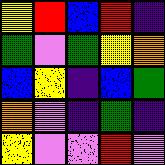[["yellow", "red", "blue", "red", "indigo"], ["green", "violet", "green", "yellow", "orange"], ["blue", "yellow", "indigo", "blue", "green"], ["orange", "violet", "indigo", "green", "indigo"], ["yellow", "violet", "violet", "red", "violet"]]